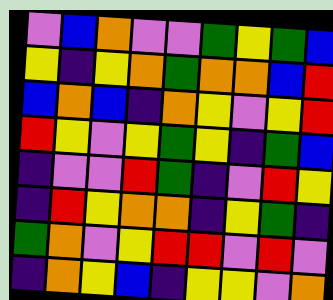[["violet", "blue", "orange", "violet", "violet", "green", "yellow", "green", "blue"], ["yellow", "indigo", "yellow", "orange", "green", "orange", "orange", "blue", "red"], ["blue", "orange", "blue", "indigo", "orange", "yellow", "violet", "yellow", "red"], ["red", "yellow", "violet", "yellow", "green", "yellow", "indigo", "green", "blue"], ["indigo", "violet", "violet", "red", "green", "indigo", "violet", "red", "yellow"], ["indigo", "red", "yellow", "orange", "orange", "indigo", "yellow", "green", "indigo"], ["green", "orange", "violet", "yellow", "red", "red", "violet", "red", "violet"], ["indigo", "orange", "yellow", "blue", "indigo", "yellow", "yellow", "violet", "orange"]]